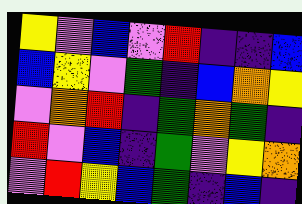[["yellow", "violet", "blue", "violet", "red", "indigo", "indigo", "blue"], ["blue", "yellow", "violet", "green", "indigo", "blue", "orange", "yellow"], ["violet", "orange", "red", "indigo", "green", "orange", "green", "indigo"], ["red", "violet", "blue", "indigo", "green", "violet", "yellow", "orange"], ["violet", "red", "yellow", "blue", "green", "indigo", "blue", "indigo"]]